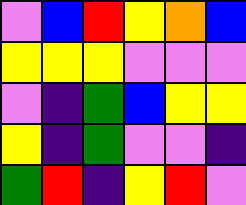[["violet", "blue", "red", "yellow", "orange", "blue"], ["yellow", "yellow", "yellow", "violet", "violet", "violet"], ["violet", "indigo", "green", "blue", "yellow", "yellow"], ["yellow", "indigo", "green", "violet", "violet", "indigo"], ["green", "red", "indigo", "yellow", "red", "violet"]]